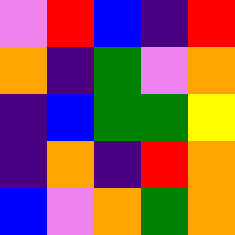[["violet", "red", "blue", "indigo", "red"], ["orange", "indigo", "green", "violet", "orange"], ["indigo", "blue", "green", "green", "yellow"], ["indigo", "orange", "indigo", "red", "orange"], ["blue", "violet", "orange", "green", "orange"]]